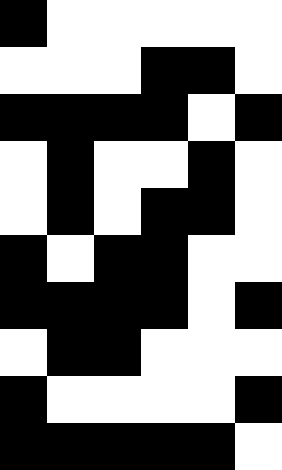[["black", "white", "white", "white", "white", "white"], ["white", "white", "white", "black", "black", "white"], ["black", "black", "black", "black", "white", "black"], ["white", "black", "white", "white", "black", "white"], ["white", "black", "white", "black", "black", "white"], ["black", "white", "black", "black", "white", "white"], ["black", "black", "black", "black", "white", "black"], ["white", "black", "black", "white", "white", "white"], ["black", "white", "white", "white", "white", "black"], ["black", "black", "black", "black", "black", "white"]]